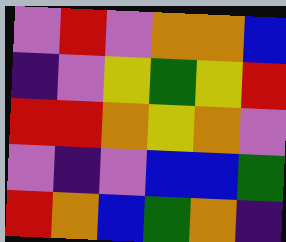[["violet", "red", "violet", "orange", "orange", "blue"], ["indigo", "violet", "yellow", "green", "yellow", "red"], ["red", "red", "orange", "yellow", "orange", "violet"], ["violet", "indigo", "violet", "blue", "blue", "green"], ["red", "orange", "blue", "green", "orange", "indigo"]]